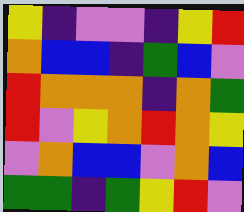[["yellow", "indigo", "violet", "violet", "indigo", "yellow", "red"], ["orange", "blue", "blue", "indigo", "green", "blue", "violet"], ["red", "orange", "orange", "orange", "indigo", "orange", "green"], ["red", "violet", "yellow", "orange", "red", "orange", "yellow"], ["violet", "orange", "blue", "blue", "violet", "orange", "blue"], ["green", "green", "indigo", "green", "yellow", "red", "violet"]]